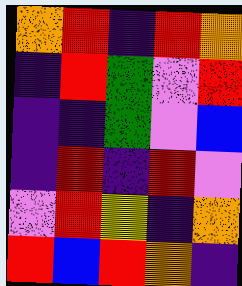[["orange", "red", "indigo", "red", "orange"], ["indigo", "red", "green", "violet", "red"], ["indigo", "indigo", "green", "violet", "blue"], ["indigo", "red", "indigo", "red", "violet"], ["violet", "red", "yellow", "indigo", "orange"], ["red", "blue", "red", "orange", "indigo"]]